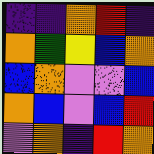[["indigo", "indigo", "orange", "red", "indigo"], ["orange", "green", "yellow", "blue", "orange"], ["blue", "orange", "violet", "violet", "blue"], ["orange", "blue", "violet", "blue", "red"], ["violet", "orange", "indigo", "red", "orange"]]